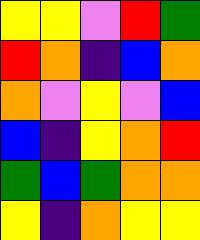[["yellow", "yellow", "violet", "red", "green"], ["red", "orange", "indigo", "blue", "orange"], ["orange", "violet", "yellow", "violet", "blue"], ["blue", "indigo", "yellow", "orange", "red"], ["green", "blue", "green", "orange", "orange"], ["yellow", "indigo", "orange", "yellow", "yellow"]]